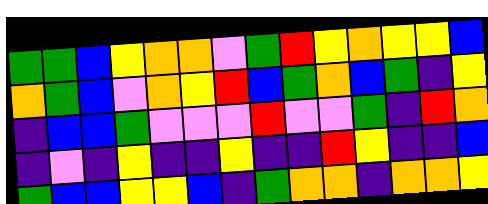[["green", "green", "blue", "yellow", "orange", "orange", "violet", "green", "red", "yellow", "orange", "yellow", "yellow", "blue"], ["orange", "green", "blue", "violet", "orange", "yellow", "red", "blue", "green", "orange", "blue", "green", "indigo", "yellow"], ["indigo", "blue", "blue", "green", "violet", "violet", "violet", "red", "violet", "violet", "green", "indigo", "red", "orange"], ["indigo", "violet", "indigo", "yellow", "indigo", "indigo", "yellow", "indigo", "indigo", "red", "yellow", "indigo", "indigo", "blue"], ["green", "blue", "blue", "yellow", "yellow", "blue", "indigo", "green", "orange", "orange", "indigo", "orange", "orange", "yellow"]]